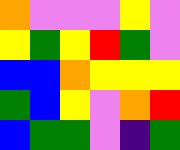[["orange", "violet", "violet", "violet", "yellow", "violet"], ["yellow", "green", "yellow", "red", "green", "violet"], ["blue", "blue", "orange", "yellow", "yellow", "yellow"], ["green", "blue", "yellow", "violet", "orange", "red"], ["blue", "green", "green", "violet", "indigo", "green"]]